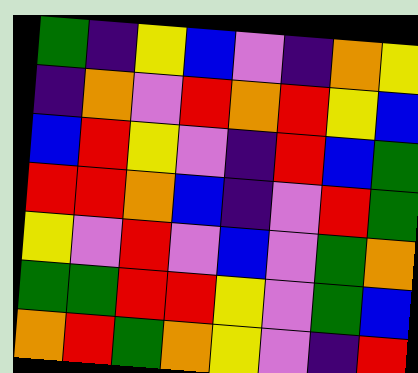[["green", "indigo", "yellow", "blue", "violet", "indigo", "orange", "yellow"], ["indigo", "orange", "violet", "red", "orange", "red", "yellow", "blue"], ["blue", "red", "yellow", "violet", "indigo", "red", "blue", "green"], ["red", "red", "orange", "blue", "indigo", "violet", "red", "green"], ["yellow", "violet", "red", "violet", "blue", "violet", "green", "orange"], ["green", "green", "red", "red", "yellow", "violet", "green", "blue"], ["orange", "red", "green", "orange", "yellow", "violet", "indigo", "red"]]